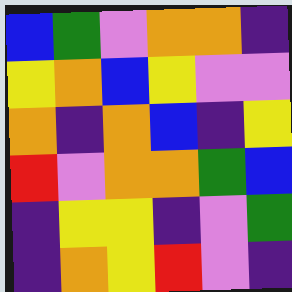[["blue", "green", "violet", "orange", "orange", "indigo"], ["yellow", "orange", "blue", "yellow", "violet", "violet"], ["orange", "indigo", "orange", "blue", "indigo", "yellow"], ["red", "violet", "orange", "orange", "green", "blue"], ["indigo", "yellow", "yellow", "indigo", "violet", "green"], ["indigo", "orange", "yellow", "red", "violet", "indigo"]]